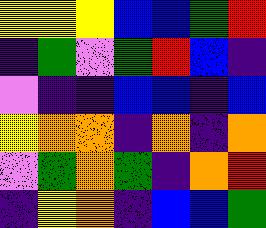[["yellow", "yellow", "yellow", "blue", "blue", "green", "red"], ["indigo", "green", "violet", "green", "red", "blue", "indigo"], ["violet", "indigo", "indigo", "blue", "blue", "indigo", "blue"], ["yellow", "orange", "orange", "indigo", "orange", "indigo", "orange"], ["violet", "green", "orange", "green", "indigo", "orange", "red"], ["indigo", "yellow", "orange", "indigo", "blue", "blue", "green"]]